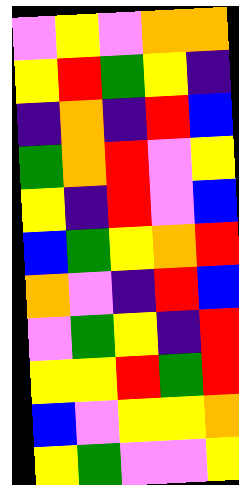[["violet", "yellow", "violet", "orange", "orange"], ["yellow", "red", "green", "yellow", "indigo"], ["indigo", "orange", "indigo", "red", "blue"], ["green", "orange", "red", "violet", "yellow"], ["yellow", "indigo", "red", "violet", "blue"], ["blue", "green", "yellow", "orange", "red"], ["orange", "violet", "indigo", "red", "blue"], ["violet", "green", "yellow", "indigo", "red"], ["yellow", "yellow", "red", "green", "red"], ["blue", "violet", "yellow", "yellow", "orange"], ["yellow", "green", "violet", "violet", "yellow"]]